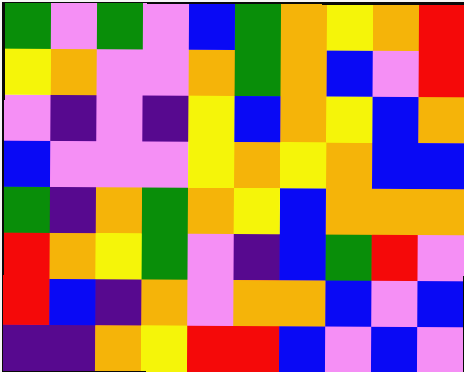[["green", "violet", "green", "violet", "blue", "green", "orange", "yellow", "orange", "red"], ["yellow", "orange", "violet", "violet", "orange", "green", "orange", "blue", "violet", "red"], ["violet", "indigo", "violet", "indigo", "yellow", "blue", "orange", "yellow", "blue", "orange"], ["blue", "violet", "violet", "violet", "yellow", "orange", "yellow", "orange", "blue", "blue"], ["green", "indigo", "orange", "green", "orange", "yellow", "blue", "orange", "orange", "orange"], ["red", "orange", "yellow", "green", "violet", "indigo", "blue", "green", "red", "violet"], ["red", "blue", "indigo", "orange", "violet", "orange", "orange", "blue", "violet", "blue"], ["indigo", "indigo", "orange", "yellow", "red", "red", "blue", "violet", "blue", "violet"]]